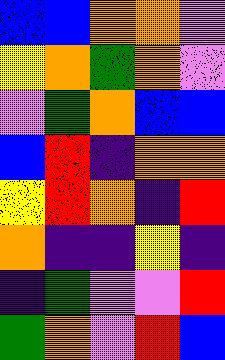[["blue", "blue", "orange", "orange", "violet"], ["yellow", "orange", "green", "orange", "violet"], ["violet", "green", "orange", "blue", "blue"], ["blue", "red", "indigo", "orange", "orange"], ["yellow", "red", "orange", "indigo", "red"], ["orange", "indigo", "indigo", "yellow", "indigo"], ["indigo", "green", "violet", "violet", "red"], ["green", "orange", "violet", "red", "blue"]]